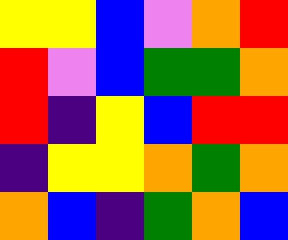[["yellow", "yellow", "blue", "violet", "orange", "red"], ["red", "violet", "blue", "green", "green", "orange"], ["red", "indigo", "yellow", "blue", "red", "red"], ["indigo", "yellow", "yellow", "orange", "green", "orange"], ["orange", "blue", "indigo", "green", "orange", "blue"]]